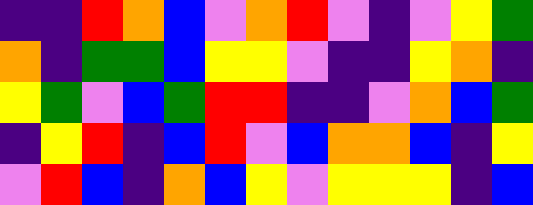[["indigo", "indigo", "red", "orange", "blue", "violet", "orange", "red", "violet", "indigo", "violet", "yellow", "green"], ["orange", "indigo", "green", "green", "blue", "yellow", "yellow", "violet", "indigo", "indigo", "yellow", "orange", "indigo"], ["yellow", "green", "violet", "blue", "green", "red", "red", "indigo", "indigo", "violet", "orange", "blue", "green"], ["indigo", "yellow", "red", "indigo", "blue", "red", "violet", "blue", "orange", "orange", "blue", "indigo", "yellow"], ["violet", "red", "blue", "indigo", "orange", "blue", "yellow", "violet", "yellow", "yellow", "yellow", "indigo", "blue"]]